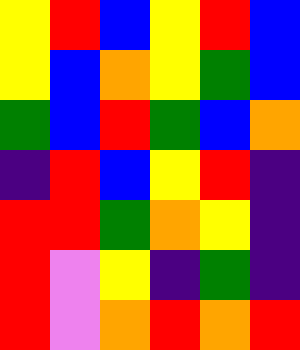[["yellow", "red", "blue", "yellow", "red", "blue"], ["yellow", "blue", "orange", "yellow", "green", "blue"], ["green", "blue", "red", "green", "blue", "orange"], ["indigo", "red", "blue", "yellow", "red", "indigo"], ["red", "red", "green", "orange", "yellow", "indigo"], ["red", "violet", "yellow", "indigo", "green", "indigo"], ["red", "violet", "orange", "red", "orange", "red"]]